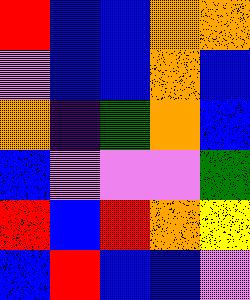[["red", "blue", "blue", "orange", "orange"], ["violet", "blue", "blue", "orange", "blue"], ["orange", "indigo", "green", "orange", "blue"], ["blue", "violet", "violet", "violet", "green"], ["red", "blue", "red", "orange", "yellow"], ["blue", "red", "blue", "blue", "violet"]]